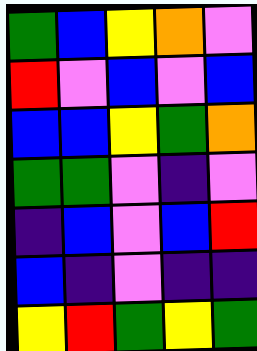[["green", "blue", "yellow", "orange", "violet"], ["red", "violet", "blue", "violet", "blue"], ["blue", "blue", "yellow", "green", "orange"], ["green", "green", "violet", "indigo", "violet"], ["indigo", "blue", "violet", "blue", "red"], ["blue", "indigo", "violet", "indigo", "indigo"], ["yellow", "red", "green", "yellow", "green"]]